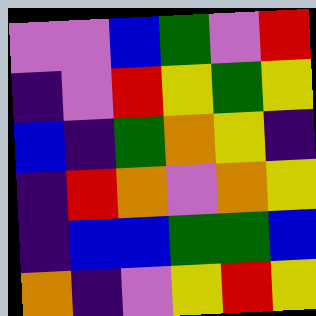[["violet", "violet", "blue", "green", "violet", "red"], ["indigo", "violet", "red", "yellow", "green", "yellow"], ["blue", "indigo", "green", "orange", "yellow", "indigo"], ["indigo", "red", "orange", "violet", "orange", "yellow"], ["indigo", "blue", "blue", "green", "green", "blue"], ["orange", "indigo", "violet", "yellow", "red", "yellow"]]